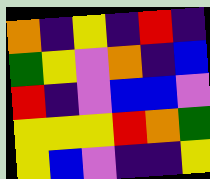[["orange", "indigo", "yellow", "indigo", "red", "indigo"], ["green", "yellow", "violet", "orange", "indigo", "blue"], ["red", "indigo", "violet", "blue", "blue", "violet"], ["yellow", "yellow", "yellow", "red", "orange", "green"], ["yellow", "blue", "violet", "indigo", "indigo", "yellow"]]